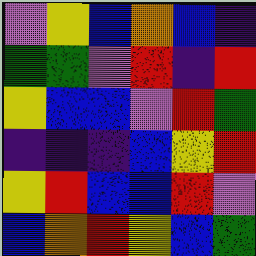[["violet", "yellow", "blue", "orange", "blue", "indigo"], ["green", "green", "violet", "red", "indigo", "red"], ["yellow", "blue", "blue", "violet", "red", "green"], ["indigo", "indigo", "indigo", "blue", "yellow", "red"], ["yellow", "red", "blue", "blue", "red", "violet"], ["blue", "orange", "red", "yellow", "blue", "green"]]